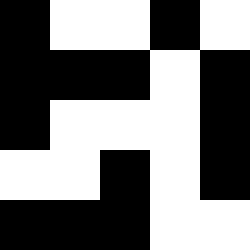[["black", "white", "white", "black", "white"], ["black", "black", "black", "white", "black"], ["black", "white", "white", "white", "black"], ["white", "white", "black", "white", "black"], ["black", "black", "black", "white", "white"]]